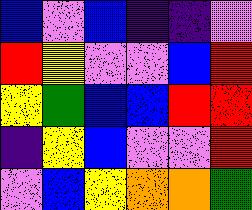[["blue", "violet", "blue", "indigo", "indigo", "violet"], ["red", "yellow", "violet", "violet", "blue", "red"], ["yellow", "green", "blue", "blue", "red", "red"], ["indigo", "yellow", "blue", "violet", "violet", "red"], ["violet", "blue", "yellow", "orange", "orange", "green"]]